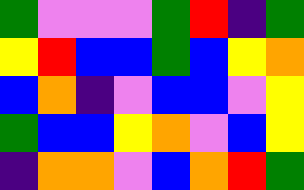[["green", "violet", "violet", "violet", "green", "red", "indigo", "green"], ["yellow", "red", "blue", "blue", "green", "blue", "yellow", "orange"], ["blue", "orange", "indigo", "violet", "blue", "blue", "violet", "yellow"], ["green", "blue", "blue", "yellow", "orange", "violet", "blue", "yellow"], ["indigo", "orange", "orange", "violet", "blue", "orange", "red", "green"]]